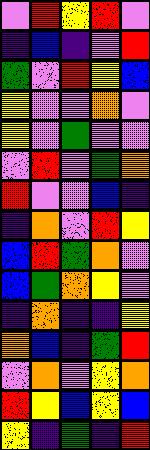[["violet", "red", "yellow", "red", "violet"], ["indigo", "blue", "indigo", "violet", "red"], ["green", "violet", "red", "yellow", "blue"], ["yellow", "violet", "violet", "orange", "violet"], ["yellow", "violet", "green", "violet", "violet"], ["violet", "red", "violet", "green", "orange"], ["red", "violet", "violet", "blue", "indigo"], ["indigo", "orange", "violet", "red", "yellow"], ["blue", "red", "green", "orange", "violet"], ["blue", "green", "orange", "yellow", "violet"], ["indigo", "orange", "indigo", "indigo", "yellow"], ["orange", "blue", "indigo", "green", "red"], ["violet", "orange", "violet", "yellow", "orange"], ["red", "yellow", "blue", "yellow", "blue"], ["yellow", "indigo", "green", "indigo", "red"]]